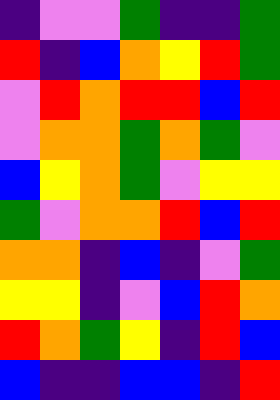[["indigo", "violet", "violet", "green", "indigo", "indigo", "green"], ["red", "indigo", "blue", "orange", "yellow", "red", "green"], ["violet", "red", "orange", "red", "red", "blue", "red"], ["violet", "orange", "orange", "green", "orange", "green", "violet"], ["blue", "yellow", "orange", "green", "violet", "yellow", "yellow"], ["green", "violet", "orange", "orange", "red", "blue", "red"], ["orange", "orange", "indigo", "blue", "indigo", "violet", "green"], ["yellow", "yellow", "indigo", "violet", "blue", "red", "orange"], ["red", "orange", "green", "yellow", "indigo", "red", "blue"], ["blue", "indigo", "indigo", "blue", "blue", "indigo", "red"]]